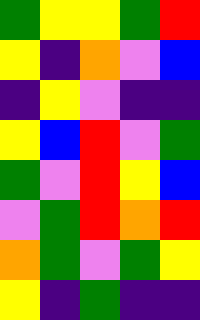[["green", "yellow", "yellow", "green", "red"], ["yellow", "indigo", "orange", "violet", "blue"], ["indigo", "yellow", "violet", "indigo", "indigo"], ["yellow", "blue", "red", "violet", "green"], ["green", "violet", "red", "yellow", "blue"], ["violet", "green", "red", "orange", "red"], ["orange", "green", "violet", "green", "yellow"], ["yellow", "indigo", "green", "indigo", "indigo"]]